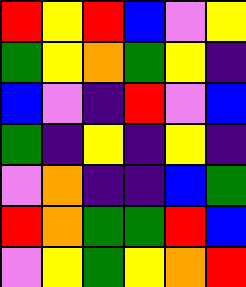[["red", "yellow", "red", "blue", "violet", "yellow"], ["green", "yellow", "orange", "green", "yellow", "indigo"], ["blue", "violet", "indigo", "red", "violet", "blue"], ["green", "indigo", "yellow", "indigo", "yellow", "indigo"], ["violet", "orange", "indigo", "indigo", "blue", "green"], ["red", "orange", "green", "green", "red", "blue"], ["violet", "yellow", "green", "yellow", "orange", "red"]]